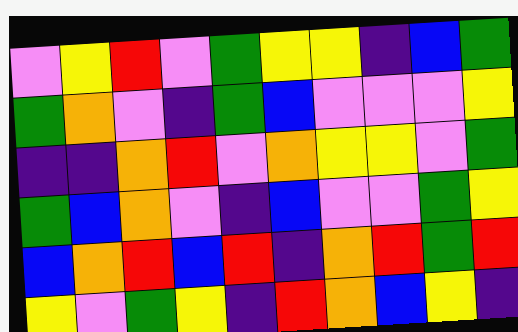[["violet", "yellow", "red", "violet", "green", "yellow", "yellow", "indigo", "blue", "green"], ["green", "orange", "violet", "indigo", "green", "blue", "violet", "violet", "violet", "yellow"], ["indigo", "indigo", "orange", "red", "violet", "orange", "yellow", "yellow", "violet", "green"], ["green", "blue", "orange", "violet", "indigo", "blue", "violet", "violet", "green", "yellow"], ["blue", "orange", "red", "blue", "red", "indigo", "orange", "red", "green", "red"], ["yellow", "violet", "green", "yellow", "indigo", "red", "orange", "blue", "yellow", "indigo"]]